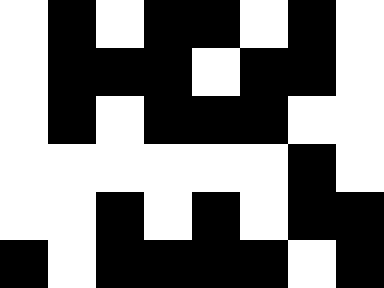[["white", "black", "white", "black", "black", "white", "black", "white"], ["white", "black", "black", "black", "white", "black", "black", "white"], ["white", "black", "white", "black", "black", "black", "white", "white"], ["white", "white", "white", "white", "white", "white", "black", "white"], ["white", "white", "black", "white", "black", "white", "black", "black"], ["black", "white", "black", "black", "black", "black", "white", "black"]]